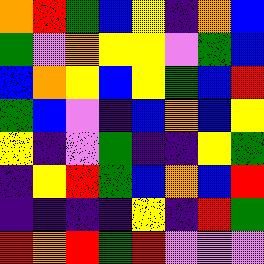[["orange", "red", "green", "blue", "yellow", "indigo", "orange", "blue"], ["green", "violet", "orange", "yellow", "yellow", "violet", "green", "blue"], ["blue", "orange", "yellow", "blue", "yellow", "green", "blue", "red"], ["green", "blue", "violet", "indigo", "blue", "orange", "blue", "yellow"], ["yellow", "indigo", "violet", "green", "indigo", "indigo", "yellow", "green"], ["indigo", "yellow", "red", "green", "blue", "orange", "blue", "red"], ["indigo", "indigo", "indigo", "indigo", "yellow", "indigo", "red", "green"], ["red", "orange", "red", "green", "red", "violet", "violet", "violet"]]